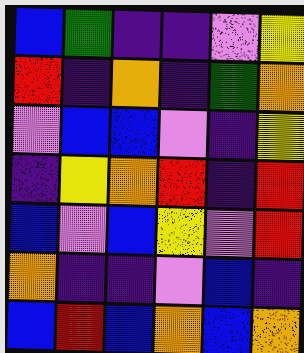[["blue", "green", "indigo", "indigo", "violet", "yellow"], ["red", "indigo", "orange", "indigo", "green", "orange"], ["violet", "blue", "blue", "violet", "indigo", "yellow"], ["indigo", "yellow", "orange", "red", "indigo", "red"], ["blue", "violet", "blue", "yellow", "violet", "red"], ["orange", "indigo", "indigo", "violet", "blue", "indigo"], ["blue", "red", "blue", "orange", "blue", "orange"]]